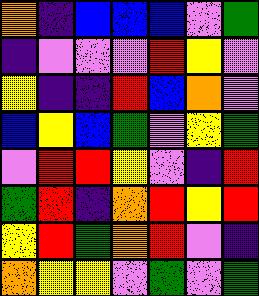[["orange", "indigo", "blue", "blue", "blue", "violet", "green"], ["indigo", "violet", "violet", "violet", "red", "yellow", "violet"], ["yellow", "indigo", "indigo", "red", "blue", "orange", "violet"], ["blue", "yellow", "blue", "green", "violet", "yellow", "green"], ["violet", "red", "red", "yellow", "violet", "indigo", "red"], ["green", "red", "indigo", "orange", "red", "yellow", "red"], ["yellow", "red", "green", "orange", "red", "violet", "indigo"], ["orange", "yellow", "yellow", "violet", "green", "violet", "green"]]